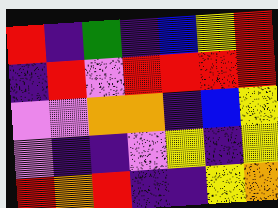[["red", "indigo", "green", "indigo", "blue", "yellow", "red"], ["indigo", "red", "violet", "red", "red", "red", "red"], ["violet", "violet", "orange", "orange", "indigo", "blue", "yellow"], ["violet", "indigo", "indigo", "violet", "yellow", "indigo", "yellow"], ["red", "orange", "red", "indigo", "indigo", "yellow", "orange"]]